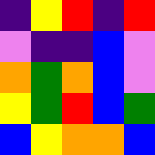[["indigo", "yellow", "red", "indigo", "red"], ["violet", "indigo", "indigo", "blue", "violet"], ["orange", "green", "orange", "blue", "violet"], ["yellow", "green", "red", "blue", "green"], ["blue", "yellow", "orange", "orange", "blue"]]